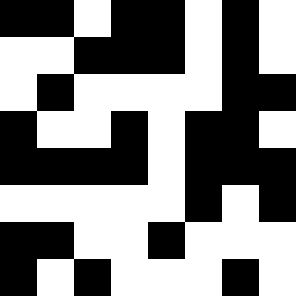[["black", "black", "white", "black", "black", "white", "black", "white"], ["white", "white", "black", "black", "black", "white", "black", "white"], ["white", "black", "white", "white", "white", "white", "black", "black"], ["black", "white", "white", "black", "white", "black", "black", "white"], ["black", "black", "black", "black", "white", "black", "black", "black"], ["white", "white", "white", "white", "white", "black", "white", "black"], ["black", "black", "white", "white", "black", "white", "white", "white"], ["black", "white", "black", "white", "white", "white", "black", "white"]]